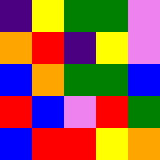[["indigo", "yellow", "green", "green", "violet"], ["orange", "red", "indigo", "yellow", "violet"], ["blue", "orange", "green", "green", "blue"], ["red", "blue", "violet", "red", "green"], ["blue", "red", "red", "yellow", "orange"]]